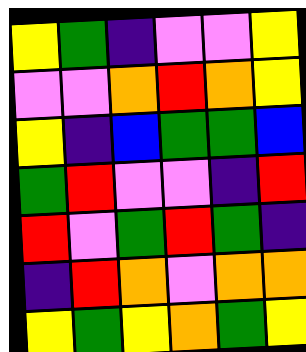[["yellow", "green", "indigo", "violet", "violet", "yellow"], ["violet", "violet", "orange", "red", "orange", "yellow"], ["yellow", "indigo", "blue", "green", "green", "blue"], ["green", "red", "violet", "violet", "indigo", "red"], ["red", "violet", "green", "red", "green", "indigo"], ["indigo", "red", "orange", "violet", "orange", "orange"], ["yellow", "green", "yellow", "orange", "green", "yellow"]]